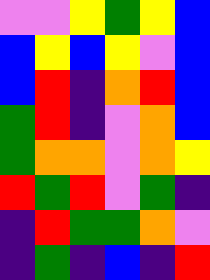[["violet", "violet", "yellow", "green", "yellow", "blue"], ["blue", "yellow", "blue", "yellow", "violet", "blue"], ["blue", "red", "indigo", "orange", "red", "blue"], ["green", "red", "indigo", "violet", "orange", "blue"], ["green", "orange", "orange", "violet", "orange", "yellow"], ["red", "green", "red", "violet", "green", "indigo"], ["indigo", "red", "green", "green", "orange", "violet"], ["indigo", "green", "indigo", "blue", "indigo", "red"]]